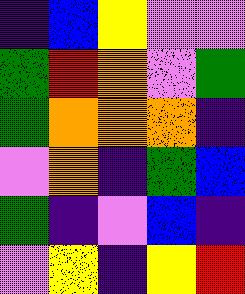[["indigo", "blue", "yellow", "violet", "violet"], ["green", "red", "orange", "violet", "green"], ["green", "orange", "orange", "orange", "indigo"], ["violet", "orange", "indigo", "green", "blue"], ["green", "indigo", "violet", "blue", "indigo"], ["violet", "yellow", "indigo", "yellow", "red"]]